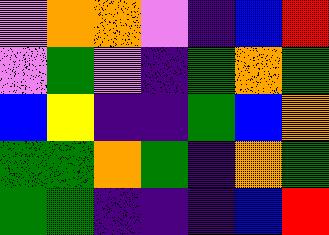[["violet", "orange", "orange", "violet", "indigo", "blue", "red"], ["violet", "green", "violet", "indigo", "green", "orange", "green"], ["blue", "yellow", "indigo", "indigo", "green", "blue", "orange"], ["green", "green", "orange", "green", "indigo", "orange", "green"], ["green", "green", "indigo", "indigo", "indigo", "blue", "red"]]